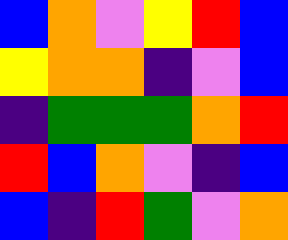[["blue", "orange", "violet", "yellow", "red", "blue"], ["yellow", "orange", "orange", "indigo", "violet", "blue"], ["indigo", "green", "green", "green", "orange", "red"], ["red", "blue", "orange", "violet", "indigo", "blue"], ["blue", "indigo", "red", "green", "violet", "orange"]]